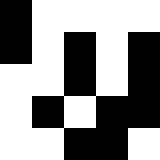[["black", "white", "white", "white", "white"], ["black", "white", "black", "white", "black"], ["white", "white", "black", "white", "black"], ["white", "black", "white", "black", "black"], ["white", "white", "black", "black", "white"]]